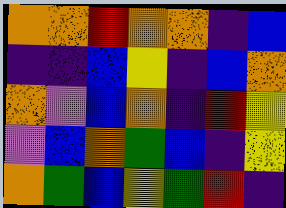[["orange", "orange", "red", "orange", "orange", "indigo", "blue"], ["indigo", "indigo", "blue", "yellow", "indigo", "blue", "orange"], ["orange", "violet", "blue", "orange", "indigo", "red", "yellow"], ["violet", "blue", "orange", "green", "blue", "indigo", "yellow"], ["orange", "green", "blue", "yellow", "green", "red", "indigo"]]